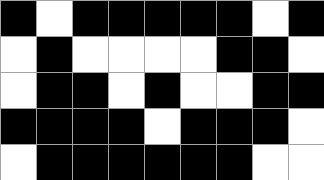[["black", "white", "black", "black", "black", "black", "black", "white", "black"], ["white", "black", "white", "white", "white", "white", "black", "black", "white"], ["white", "black", "black", "white", "black", "white", "white", "black", "black"], ["black", "black", "black", "black", "white", "black", "black", "black", "white"], ["white", "black", "black", "black", "black", "black", "black", "white", "white"]]